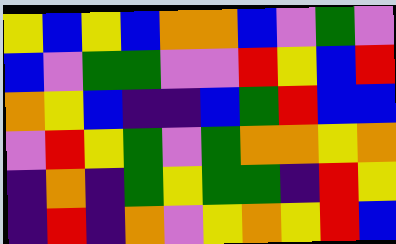[["yellow", "blue", "yellow", "blue", "orange", "orange", "blue", "violet", "green", "violet"], ["blue", "violet", "green", "green", "violet", "violet", "red", "yellow", "blue", "red"], ["orange", "yellow", "blue", "indigo", "indigo", "blue", "green", "red", "blue", "blue"], ["violet", "red", "yellow", "green", "violet", "green", "orange", "orange", "yellow", "orange"], ["indigo", "orange", "indigo", "green", "yellow", "green", "green", "indigo", "red", "yellow"], ["indigo", "red", "indigo", "orange", "violet", "yellow", "orange", "yellow", "red", "blue"]]